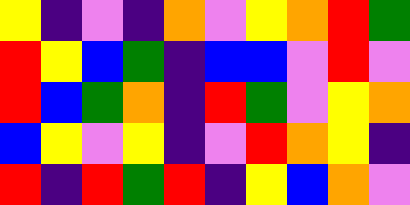[["yellow", "indigo", "violet", "indigo", "orange", "violet", "yellow", "orange", "red", "green"], ["red", "yellow", "blue", "green", "indigo", "blue", "blue", "violet", "red", "violet"], ["red", "blue", "green", "orange", "indigo", "red", "green", "violet", "yellow", "orange"], ["blue", "yellow", "violet", "yellow", "indigo", "violet", "red", "orange", "yellow", "indigo"], ["red", "indigo", "red", "green", "red", "indigo", "yellow", "blue", "orange", "violet"]]